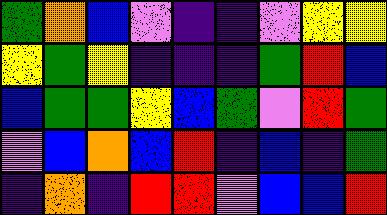[["green", "orange", "blue", "violet", "indigo", "indigo", "violet", "yellow", "yellow"], ["yellow", "green", "yellow", "indigo", "indigo", "indigo", "green", "red", "blue"], ["blue", "green", "green", "yellow", "blue", "green", "violet", "red", "green"], ["violet", "blue", "orange", "blue", "red", "indigo", "blue", "indigo", "green"], ["indigo", "orange", "indigo", "red", "red", "violet", "blue", "blue", "red"]]